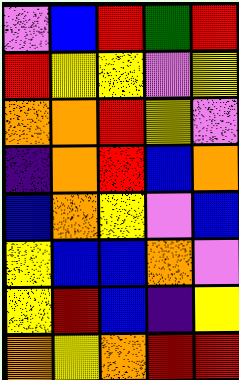[["violet", "blue", "red", "green", "red"], ["red", "yellow", "yellow", "violet", "yellow"], ["orange", "orange", "red", "yellow", "violet"], ["indigo", "orange", "red", "blue", "orange"], ["blue", "orange", "yellow", "violet", "blue"], ["yellow", "blue", "blue", "orange", "violet"], ["yellow", "red", "blue", "indigo", "yellow"], ["orange", "yellow", "orange", "red", "red"]]